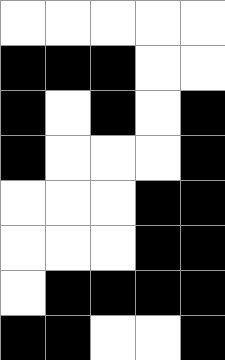[["white", "white", "white", "white", "white"], ["black", "black", "black", "white", "white"], ["black", "white", "black", "white", "black"], ["black", "white", "white", "white", "black"], ["white", "white", "white", "black", "black"], ["white", "white", "white", "black", "black"], ["white", "black", "black", "black", "black"], ["black", "black", "white", "white", "black"]]